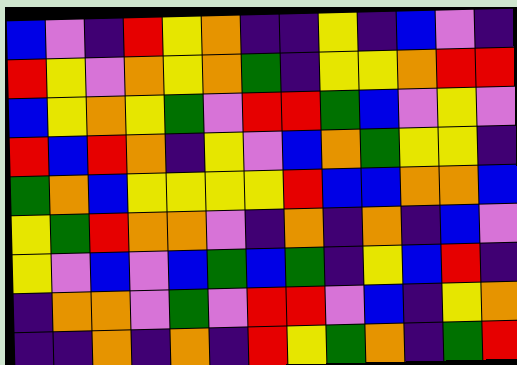[["blue", "violet", "indigo", "red", "yellow", "orange", "indigo", "indigo", "yellow", "indigo", "blue", "violet", "indigo"], ["red", "yellow", "violet", "orange", "yellow", "orange", "green", "indigo", "yellow", "yellow", "orange", "red", "red"], ["blue", "yellow", "orange", "yellow", "green", "violet", "red", "red", "green", "blue", "violet", "yellow", "violet"], ["red", "blue", "red", "orange", "indigo", "yellow", "violet", "blue", "orange", "green", "yellow", "yellow", "indigo"], ["green", "orange", "blue", "yellow", "yellow", "yellow", "yellow", "red", "blue", "blue", "orange", "orange", "blue"], ["yellow", "green", "red", "orange", "orange", "violet", "indigo", "orange", "indigo", "orange", "indigo", "blue", "violet"], ["yellow", "violet", "blue", "violet", "blue", "green", "blue", "green", "indigo", "yellow", "blue", "red", "indigo"], ["indigo", "orange", "orange", "violet", "green", "violet", "red", "red", "violet", "blue", "indigo", "yellow", "orange"], ["indigo", "indigo", "orange", "indigo", "orange", "indigo", "red", "yellow", "green", "orange", "indigo", "green", "red"]]